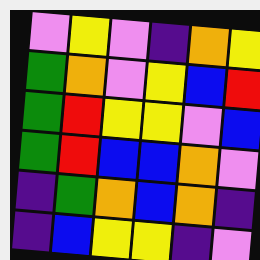[["violet", "yellow", "violet", "indigo", "orange", "yellow"], ["green", "orange", "violet", "yellow", "blue", "red"], ["green", "red", "yellow", "yellow", "violet", "blue"], ["green", "red", "blue", "blue", "orange", "violet"], ["indigo", "green", "orange", "blue", "orange", "indigo"], ["indigo", "blue", "yellow", "yellow", "indigo", "violet"]]